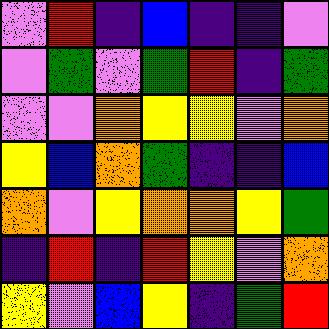[["violet", "red", "indigo", "blue", "indigo", "indigo", "violet"], ["violet", "green", "violet", "green", "red", "indigo", "green"], ["violet", "violet", "orange", "yellow", "yellow", "violet", "orange"], ["yellow", "blue", "orange", "green", "indigo", "indigo", "blue"], ["orange", "violet", "yellow", "orange", "orange", "yellow", "green"], ["indigo", "red", "indigo", "red", "yellow", "violet", "orange"], ["yellow", "violet", "blue", "yellow", "indigo", "green", "red"]]